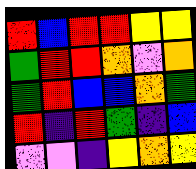[["red", "blue", "red", "red", "yellow", "yellow"], ["green", "red", "red", "orange", "violet", "orange"], ["green", "red", "blue", "blue", "orange", "green"], ["red", "indigo", "red", "green", "indigo", "blue"], ["violet", "violet", "indigo", "yellow", "orange", "yellow"]]